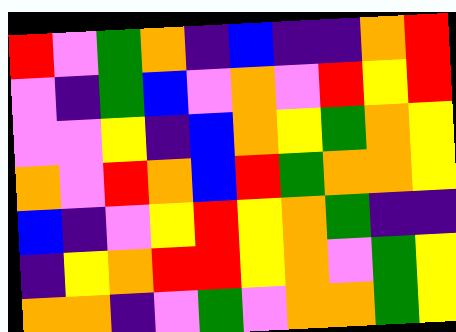[["red", "violet", "green", "orange", "indigo", "blue", "indigo", "indigo", "orange", "red"], ["violet", "indigo", "green", "blue", "violet", "orange", "violet", "red", "yellow", "red"], ["violet", "violet", "yellow", "indigo", "blue", "orange", "yellow", "green", "orange", "yellow"], ["orange", "violet", "red", "orange", "blue", "red", "green", "orange", "orange", "yellow"], ["blue", "indigo", "violet", "yellow", "red", "yellow", "orange", "green", "indigo", "indigo"], ["indigo", "yellow", "orange", "red", "red", "yellow", "orange", "violet", "green", "yellow"], ["orange", "orange", "indigo", "violet", "green", "violet", "orange", "orange", "green", "yellow"]]